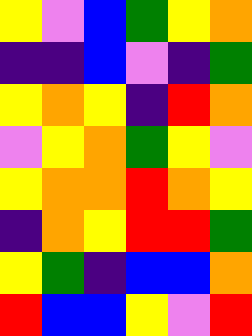[["yellow", "violet", "blue", "green", "yellow", "orange"], ["indigo", "indigo", "blue", "violet", "indigo", "green"], ["yellow", "orange", "yellow", "indigo", "red", "orange"], ["violet", "yellow", "orange", "green", "yellow", "violet"], ["yellow", "orange", "orange", "red", "orange", "yellow"], ["indigo", "orange", "yellow", "red", "red", "green"], ["yellow", "green", "indigo", "blue", "blue", "orange"], ["red", "blue", "blue", "yellow", "violet", "red"]]